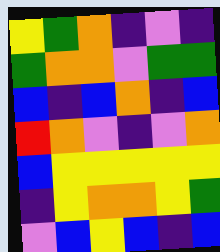[["yellow", "green", "orange", "indigo", "violet", "indigo"], ["green", "orange", "orange", "violet", "green", "green"], ["blue", "indigo", "blue", "orange", "indigo", "blue"], ["red", "orange", "violet", "indigo", "violet", "orange"], ["blue", "yellow", "yellow", "yellow", "yellow", "yellow"], ["indigo", "yellow", "orange", "orange", "yellow", "green"], ["violet", "blue", "yellow", "blue", "indigo", "blue"]]